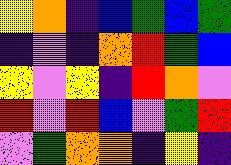[["yellow", "orange", "indigo", "blue", "green", "blue", "green"], ["indigo", "violet", "indigo", "orange", "red", "green", "blue"], ["yellow", "violet", "yellow", "indigo", "red", "orange", "violet"], ["red", "violet", "red", "blue", "violet", "green", "red"], ["violet", "green", "orange", "orange", "indigo", "yellow", "indigo"]]